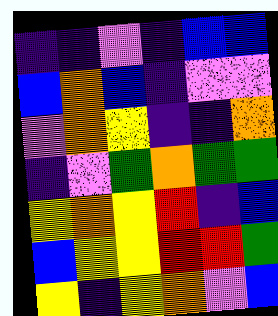[["indigo", "indigo", "violet", "indigo", "blue", "blue"], ["blue", "orange", "blue", "indigo", "violet", "violet"], ["violet", "orange", "yellow", "indigo", "indigo", "orange"], ["indigo", "violet", "green", "orange", "green", "green"], ["yellow", "orange", "yellow", "red", "indigo", "blue"], ["blue", "yellow", "yellow", "red", "red", "green"], ["yellow", "indigo", "yellow", "orange", "violet", "blue"]]